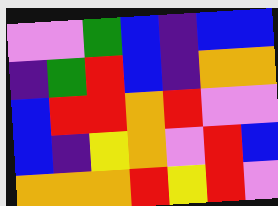[["violet", "violet", "green", "blue", "indigo", "blue", "blue"], ["indigo", "green", "red", "blue", "indigo", "orange", "orange"], ["blue", "red", "red", "orange", "red", "violet", "violet"], ["blue", "indigo", "yellow", "orange", "violet", "red", "blue"], ["orange", "orange", "orange", "red", "yellow", "red", "violet"]]